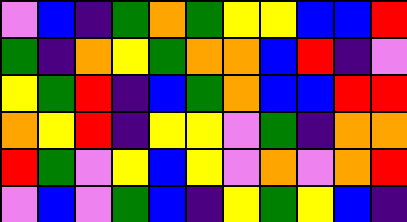[["violet", "blue", "indigo", "green", "orange", "green", "yellow", "yellow", "blue", "blue", "red"], ["green", "indigo", "orange", "yellow", "green", "orange", "orange", "blue", "red", "indigo", "violet"], ["yellow", "green", "red", "indigo", "blue", "green", "orange", "blue", "blue", "red", "red"], ["orange", "yellow", "red", "indigo", "yellow", "yellow", "violet", "green", "indigo", "orange", "orange"], ["red", "green", "violet", "yellow", "blue", "yellow", "violet", "orange", "violet", "orange", "red"], ["violet", "blue", "violet", "green", "blue", "indigo", "yellow", "green", "yellow", "blue", "indigo"]]